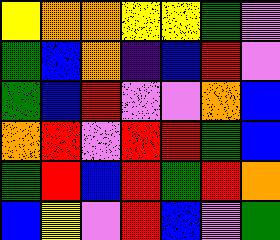[["yellow", "orange", "orange", "yellow", "yellow", "green", "violet"], ["green", "blue", "orange", "indigo", "blue", "red", "violet"], ["green", "blue", "red", "violet", "violet", "orange", "blue"], ["orange", "red", "violet", "red", "red", "green", "blue"], ["green", "red", "blue", "red", "green", "red", "orange"], ["blue", "yellow", "violet", "red", "blue", "violet", "green"]]